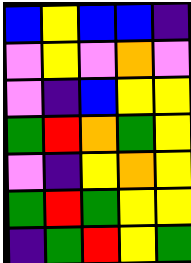[["blue", "yellow", "blue", "blue", "indigo"], ["violet", "yellow", "violet", "orange", "violet"], ["violet", "indigo", "blue", "yellow", "yellow"], ["green", "red", "orange", "green", "yellow"], ["violet", "indigo", "yellow", "orange", "yellow"], ["green", "red", "green", "yellow", "yellow"], ["indigo", "green", "red", "yellow", "green"]]